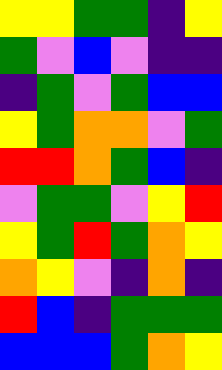[["yellow", "yellow", "green", "green", "indigo", "yellow"], ["green", "violet", "blue", "violet", "indigo", "indigo"], ["indigo", "green", "violet", "green", "blue", "blue"], ["yellow", "green", "orange", "orange", "violet", "green"], ["red", "red", "orange", "green", "blue", "indigo"], ["violet", "green", "green", "violet", "yellow", "red"], ["yellow", "green", "red", "green", "orange", "yellow"], ["orange", "yellow", "violet", "indigo", "orange", "indigo"], ["red", "blue", "indigo", "green", "green", "green"], ["blue", "blue", "blue", "green", "orange", "yellow"]]